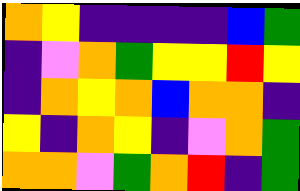[["orange", "yellow", "indigo", "indigo", "indigo", "indigo", "blue", "green"], ["indigo", "violet", "orange", "green", "yellow", "yellow", "red", "yellow"], ["indigo", "orange", "yellow", "orange", "blue", "orange", "orange", "indigo"], ["yellow", "indigo", "orange", "yellow", "indigo", "violet", "orange", "green"], ["orange", "orange", "violet", "green", "orange", "red", "indigo", "green"]]